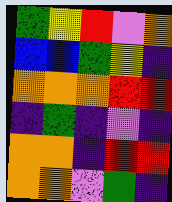[["green", "yellow", "red", "violet", "orange"], ["blue", "blue", "green", "yellow", "indigo"], ["orange", "orange", "orange", "red", "red"], ["indigo", "green", "indigo", "violet", "indigo"], ["orange", "orange", "indigo", "red", "red"], ["orange", "orange", "violet", "green", "indigo"]]